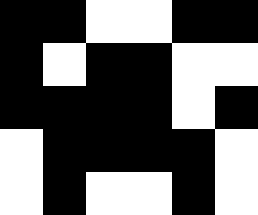[["black", "black", "white", "white", "black", "black"], ["black", "white", "black", "black", "white", "white"], ["black", "black", "black", "black", "white", "black"], ["white", "black", "black", "black", "black", "white"], ["white", "black", "white", "white", "black", "white"]]